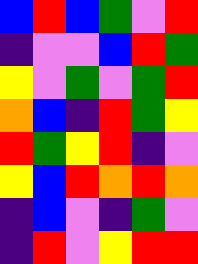[["blue", "red", "blue", "green", "violet", "red"], ["indigo", "violet", "violet", "blue", "red", "green"], ["yellow", "violet", "green", "violet", "green", "red"], ["orange", "blue", "indigo", "red", "green", "yellow"], ["red", "green", "yellow", "red", "indigo", "violet"], ["yellow", "blue", "red", "orange", "red", "orange"], ["indigo", "blue", "violet", "indigo", "green", "violet"], ["indigo", "red", "violet", "yellow", "red", "red"]]